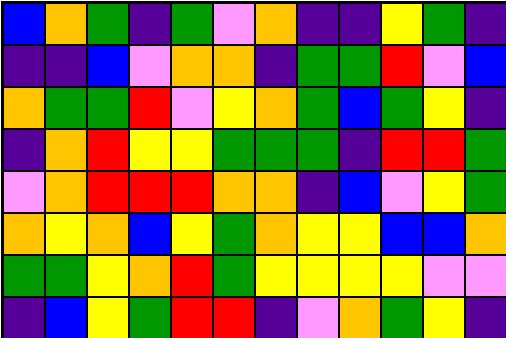[["blue", "orange", "green", "indigo", "green", "violet", "orange", "indigo", "indigo", "yellow", "green", "indigo"], ["indigo", "indigo", "blue", "violet", "orange", "orange", "indigo", "green", "green", "red", "violet", "blue"], ["orange", "green", "green", "red", "violet", "yellow", "orange", "green", "blue", "green", "yellow", "indigo"], ["indigo", "orange", "red", "yellow", "yellow", "green", "green", "green", "indigo", "red", "red", "green"], ["violet", "orange", "red", "red", "red", "orange", "orange", "indigo", "blue", "violet", "yellow", "green"], ["orange", "yellow", "orange", "blue", "yellow", "green", "orange", "yellow", "yellow", "blue", "blue", "orange"], ["green", "green", "yellow", "orange", "red", "green", "yellow", "yellow", "yellow", "yellow", "violet", "violet"], ["indigo", "blue", "yellow", "green", "red", "red", "indigo", "violet", "orange", "green", "yellow", "indigo"]]